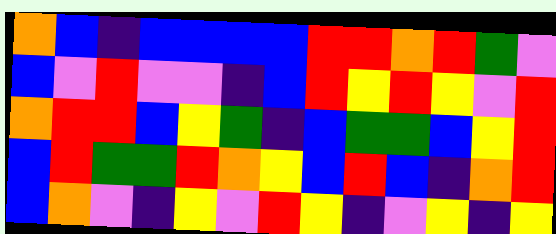[["orange", "blue", "indigo", "blue", "blue", "blue", "blue", "red", "red", "orange", "red", "green", "violet"], ["blue", "violet", "red", "violet", "violet", "indigo", "blue", "red", "yellow", "red", "yellow", "violet", "red"], ["orange", "red", "red", "blue", "yellow", "green", "indigo", "blue", "green", "green", "blue", "yellow", "red"], ["blue", "red", "green", "green", "red", "orange", "yellow", "blue", "red", "blue", "indigo", "orange", "red"], ["blue", "orange", "violet", "indigo", "yellow", "violet", "red", "yellow", "indigo", "violet", "yellow", "indigo", "yellow"]]